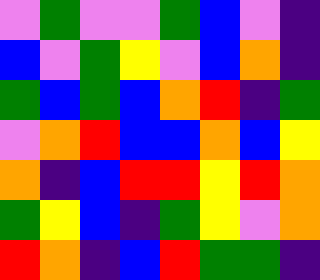[["violet", "green", "violet", "violet", "green", "blue", "violet", "indigo"], ["blue", "violet", "green", "yellow", "violet", "blue", "orange", "indigo"], ["green", "blue", "green", "blue", "orange", "red", "indigo", "green"], ["violet", "orange", "red", "blue", "blue", "orange", "blue", "yellow"], ["orange", "indigo", "blue", "red", "red", "yellow", "red", "orange"], ["green", "yellow", "blue", "indigo", "green", "yellow", "violet", "orange"], ["red", "orange", "indigo", "blue", "red", "green", "green", "indigo"]]